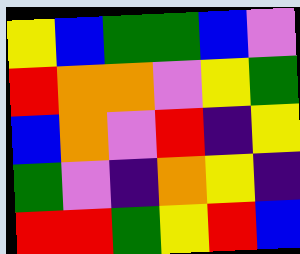[["yellow", "blue", "green", "green", "blue", "violet"], ["red", "orange", "orange", "violet", "yellow", "green"], ["blue", "orange", "violet", "red", "indigo", "yellow"], ["green", "violet", "indigo", "orange", "yellow", "indigo"], ["red", "red", "green", "yellow", "red", "blue"]]